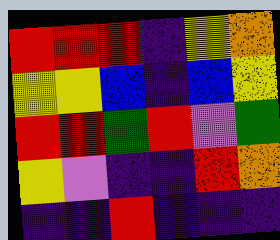[["red", "red", "red", "indigo", "yellow", "orange"], ["yellow", "yellow", "blue", "indigo", "blue", "yellow"], ["red", "red", "green", "red", "violet", "green"], ["yellow", "violet", "indigo", "indigo", "red", "orange"], ["indigo", "indigo", "red", "indigo", "indigo", "indigo"]]